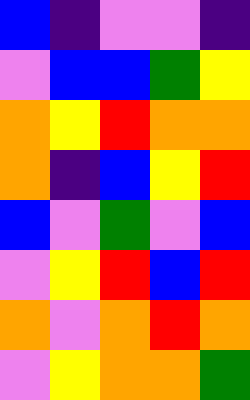[["blue", "indigo", "violet", "violet", "indigo"], ["violet", "blue", "blue", "green", "yellow"], ["orange", "yellow", "red", "orange", "orange"], ["orange", "indigo", "blue", "yellow", "red"], ["blue", "violet", "green", "violet", "blue"], ["violet", "yellow", "red", "blue", "red"], ["orange", "violet", "orange", "red", "orange"], ["violet", "yellow", "orange", "orange", "green"]]